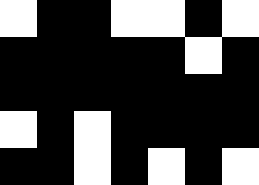[["white", "black", "black", "white", "white", "black", "white"], ["black", "black", "black", "black", "black", "white", "black"], ["black", "black", "black", "black", "black", "black", "black"], ["white", "black", "white", "black", "black", "black", "black"], ["black", "black", "white", "black", "white", "black", "white"]]